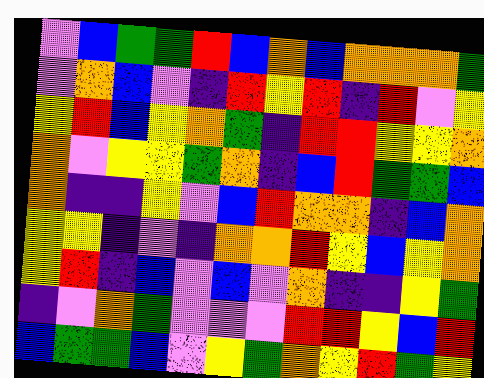[["violet", "blue", "green", "green", "red", "blue", "orange", "blue", "orange", "orange", "orange", "green"], ["violet", "orange", "blue", "violet", "indigo", "red", "yellow", "red", "indigo", "red", "violet", "yellow"], ["yellow", "red", "blue", "yellow", "orange", "green", "indigo", "red", "red", "yellow", "yellow", "orange"], ["orange", "violet", "yellow", "yellow", "green", "orange", "indigo", "blue", "red", "green", "green", "blue"], ["orange", "indigo", "indigo", "yellow", "violet", "blue", "red", "orange", "orange", "indigo", "blue", "orange"], ["yellow", "yellow", "indigo", "violet", "indigo", "orange", "orange", "red", "yellow", "blue", "yellow", "orange"], ["yellow", "red", "indigo", "blue", "violet", "blue", "violet", "orange", "indigo", "indigo", "yellow", "green"], ["indigo", "violet", "orange", "green", "violet", "violet", "violet", "red", "red", "yellow", "blue", "red"], ["blue", "green", "green", "blue", "violet", "yellow", "green", "orange", "yellow", "red", "green", "yellow"]]